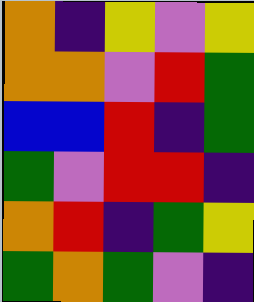[["orange", "indigo", "yellow", "violet", "yellow"], ["orange", "orange", "violet", "red", "green"], ["blue", "blue", "red", "indigo", "green"], ["green", "violet", "red", "red", "indigo"], ["orange", "red", "indigo", "green", "yellow"], ["green", "orange", "green", "violet", "indigo"]]